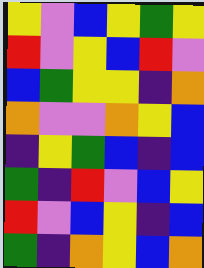[["yellow", "violet", "blue", "yellow", "green", "yellow"], ["red", "violet", "yellow", "blue", "red", "violet"], ["blue", "green", "yellow", "yellow", "indigo", "orange"], ["orange", "violet", "violet", "orange", "yellow", "blue"], ["indigo", "yellow", "green", "blue", "indigo", "blue"], ["green", "indigo", "red", "violet", "blue", "yellow"], ["red", "violet", "blue", "yellow", "indigo", "blue"], ["green", "indigo", "orange", "yellow", "blue", "orange"]]